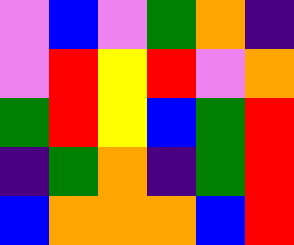[["violet", "blue", "violet", "green", "orange", "indigo"], ["violet", "red", "yellow", "red", "violet", "orange"], ["green", "red", "yellow", "blue", "green", "red"], ["indigo", "green", "orange", "indigo", "green", "red"], ["blue", "orange", "orange", "orange", "blue", "red"]]